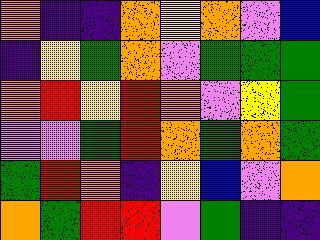[["orange", "indigo", "indigo", "orange", "yellow", "orange", "violet", "blue"], ["indigo", "yellow", "green", "orange", "violet", "green", "green", "green"], ["orange", "red", "yellow", "red", "orange", "violet", "yellow", "green"], ["violet", "violet", "green", "red", "orange", "green", "orange", "green"], ["green", "red", "orange", "indigo", "yellow", "blue", "violet", "orange"], ["orange", "green", "red", "red", "violet", "green", "indigo", "indigo"]]